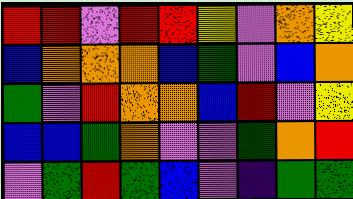[["red", "red", "violet", "red", "red", "yellow", "violet", "orange", "yellow"], ["blue", "orange", "orange", "orange", "blue", "green", "violet", "blue", "orange"], ["green", "violet", "red", "orange", "orange", "blue", "red", "violet", "yellow"], ["blue", "blue", "green", "orange", "violet", "violet", "green", "orange", "red"], ["violet", "green", "red", "green", "blue", "violet", "indigo", "green", "green"]]